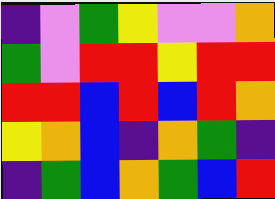[["indigo", "violet", "green", "yellow", "violet", "violet", "orange"], ["green", "violet", "red", "red", "yellow", "red", "red"], ["red", "red", "blue", "red", "blue", "red", "orange"], ["yellow", "orange", "blue", "indigo", "orange", "green", "indigo"], ["indigo", "green", "blue", "orange", "green", "blue", "red"]]